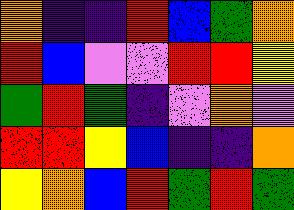[["orange", "indigo", "indigo", "red", "blue", "green", "orange"], ["red", "blue", "violet", "violet", "red", "red", "yellow"], ["green", "red", "green", "indigo", "violet", "orange", "violet"], ["red", "red", "yellow", "blue", "indigo", "indigo", "orange"], ["yellow", "orange", "blue", "red", "green", "red", "green"]]